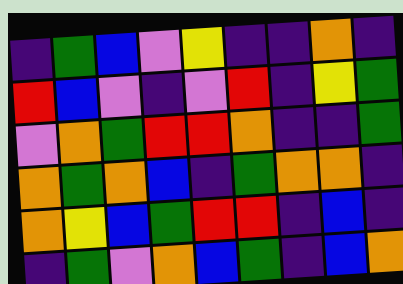[["indigo", "green", "blue", "violet", "yellow", "indigo", "indigo", "orange", "indigo"], ["red", "blue", "violet", "indigo", "violet", "red", "indigo", "yellow", "green"], ["violet", "orange", "green", "red", "red", "orange", "indigo", "indigo", "green"], ["orange", "green", "orange", "blue", "indigo", "green", "orange", "orange", "indigo"], ["orange", "yellow", "blue", "green", "red", "red", "indigo", "blue", "indigo"], ["indigo", "green", "violet", "orange", "blue", "green", "indigo", "blue", "orange"]]